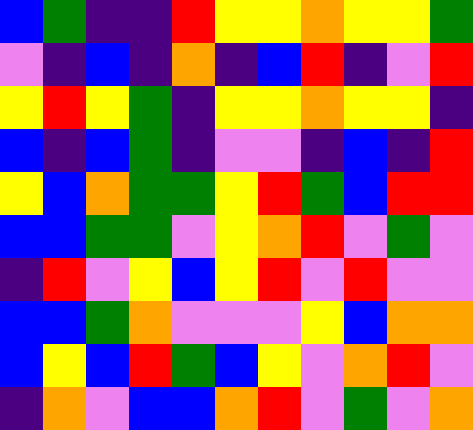[["blue", "green", "indigo", "indigo", "red", "yellow", "yellow", "orange", "yellow", "yellow", "green"], ["violet", "indigo", "blue", "indigo", "orange", "indigo", "blue", "red", "indigo", "violet", "red"], ["yellow", "red", "yellow", "green", "indigo", "yellow", "yellow", "orange", "yellow", "yellow", "indigo"], ["blue", "indigo", "blue", "green", "indigo", "violet", "violet", "indigo", "blue", "indigo", "red"], ["yellow", "blue", "orange", "green", "green", "yellow", "red", "green", "blue", "red", "red"], ["blue", "blue", "green", "green", "violet", "yellow", "orange", "red", "violet", "green", "violet"], ["indigo", "red", "violet", "yellow", "blue", "yellow", "red", "violet", "red", "violet", "violet"], ["blue", "blue", "green", "orange", "violet", "violet", "violet", "yellow", "blue", "orange", "orange"], ["blue", "yellow", "blue", "red", "green", "blue", "yellow", "violet", "orange", "red", "violet"], ["indigo", "orange", "violet", "blue", "blue", "orange", "red", "violet", "green", "violet", "orange"]]